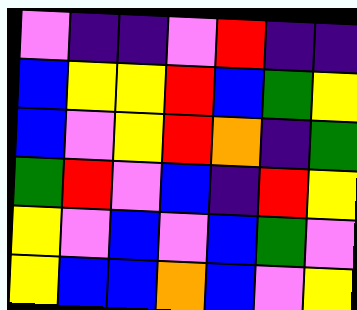[["violet", "indigo", "indigo", "violet", "red", "indigo", "indigo"], ["blue", "yellow", "yellow", "red", "blue", "green", "yellow"], ["blue", "violet", "yellow", "red", "orange", "indigo", "green"], ["green", "red", "violet", "blue", "indigo", "red", "yellow"], ["yellow", "violet", "blue", "violet", "blue", "green", "violet"], ["yellow", "blue", "blue", "orange", "blue", "violet", "yellow"]]